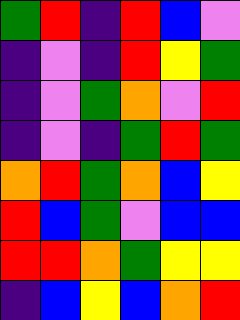[["green", "red", "indigo", "red", "blue", "violet"], ["indigo", "violet", "indigo", "red", "yellow", "green"], ["indigo", "violet", "green", "orange", "violet", "red"], ["indigo", "violet", "indigo", "green", "red", "green"], ["orange", "red", "green", "orange", "blue", "yellow"], ["red", "blue", "green", "violet", "blue", "blue"], ["red", "red", "orange", "green", "yellow", "yellow"], ["indigo", "blue", "yellow", "blue", "orange", "red"]]